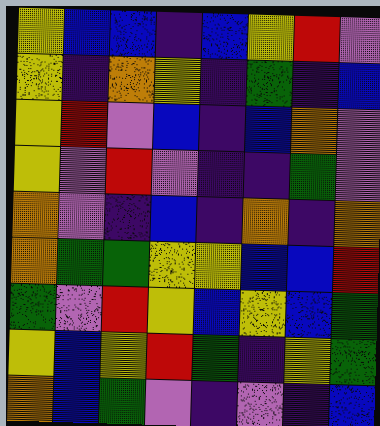[["yellow", "blue", "blue", "indigo", "blue", "yellow", "red", "violet"], ["yellow", "indigo", "orange", "yellow", "indigo", "green", "indigo", "blue"], ["yellow", "red", "violet", "blue", "indigo", "blue", "orange", "violet"], ["yellow", "violet", "red", "violet", "indigo", "indigo", "green", "violet"], ["orange", "violet", "indigo", "blue", "indigo", "orange", "indigo", "orange"], ["orange", "green", "green", "yellow", "yellow", "blue", "blue", "red"], ["green", "violet", "red", "yellow", "blue", "yellow", "blue", "green"], ["yellow", "blue", "yellow", "red", "green", "indigo", "yellow", "green"], ["orange", "blue", "green", "violet", "indigo", "violet", "indigo", "blue"]]